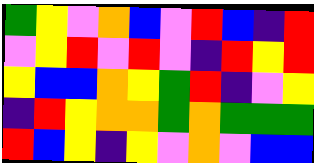[["green", "yellow", "violet", "orange", "blue", "violet", "red", "blue", "indigo", "red"], ["violet", "yellow", "red", "violet", "red", "violet", "indigo", "red", "yellow", "red"], ["yellow", "blue", "blue", "orange", "yellow", "green", "red", "indigo", "violet", "yellow"], ["indigo", "red", "yellow", "orange", "orange", "green", "orange", "green", "green", "green"], ["red", "blue", "yellow", "indigo", "yellow", "violet", "orange", "violet", "blue", "blue"]]